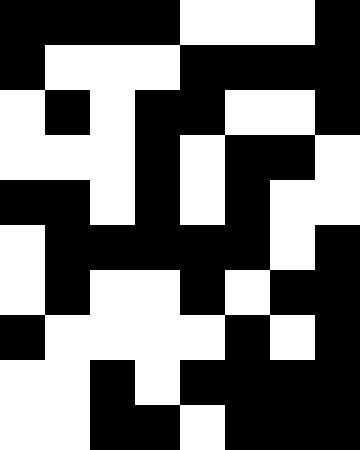[["black", "black", "black", "black", "white", "white", "white", "black"], ["black", "white", "white", "white", "black", "black", "black", "black"], ["white", "black", "white", "black", "black", "white", "white", "black"], ["white", "white", "white", "black", "white", "black", "black", "white"], ["black", "black", "white", "black", "white", "black", "white", "white"], ["white", "black", "black", "black", "black", "black", "white", "black"], ["white", "black", "white", "white", "black", "white", "black", "black"], ["black", "white", "white", "white", "white", "black", "white", "black"], ["white", "white", "black", "white", "black", "black", "black", "black"], ["white", "white", "black", "black", "white", "black", "black", "black"]]